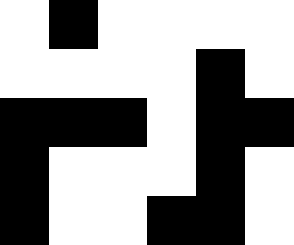[["white", "black", "white", "white", "white", "white"], ["white", "white", "white", "white", "black", "white"], ["black", "black", "black", "white", "black", "black"], ["black", "white", "white", "white", "black", "white"], ["black", "white", "white", "black", "black", "white"]]